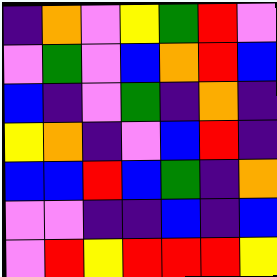[["indigo", "orange", "violet", "yellow", "green", "red", "violet"], ["violet", "green", "violet", "blue", "orange", "red", "blue"], ["blue", "indigo", "violet", "green", "indigo", "orange", "indigo"], ["yellow", "orange", "indigo", "violet", "blue", "red", "indigo"], ["blue", "blue", "red", "blue", "green", "indigo", "orange"], ["violet", "violet", "indigo", "indigo", "blue", "indigo", "blue"], ["violet", "red", "yellow", "red", "red", "red", "yellow"]]